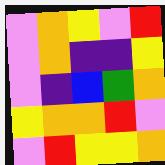[["violet", "orange", "yellow", "violet", "red"], ["violet", "orange", "indigo", "indigo", "yellow"], ["violet", "indigo", "blue", "green", "orange"], ["yellow", "orange", "orange", "red", "violet"], ["violet", "red", "yellow", "yellow", "orange"]]